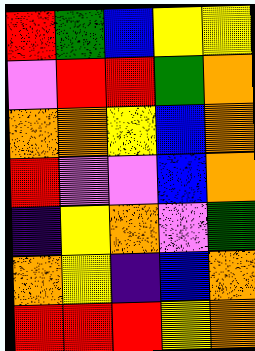[["red", "green", "blue", "yellow", "yellow"], ["violet", "red", "red", "green", "orange"], ["orange", "orange", "yellow", "blue", "orange"], ["red", "violet", "violet", "blue", "orange"], ["indigo", "yellow", "orange", "violet", "green"], ["orange", "yellow", "indigo", "blue", "orange"], ["red", "red", "red", "yellow", "orange"]]